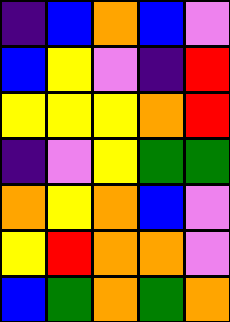[["indigo", "blue", "orange", "blue", "violet"], ["blue", "yellow", "violet", "indigo", "red"], ["yellow", "yellow", "yellow", "orange", "red"], ["indigo", "violet", "yellow", "green", "green"], ["orange", "yellow", "orange", "blue", "violet"], ["yellow", "red", "orange", "orange", "violet"], ["blue", "green", "orange", "green", "orange"]]